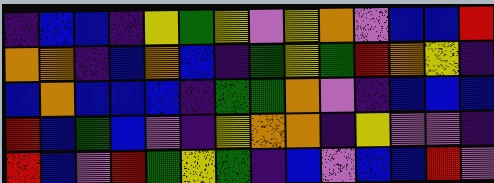[["indigo", "blue", "blue", "indigo", "yellow", "green", "yellow", "violet", "yellow", "orange", "violet", "blue", "blue", "red"], ["orange", "orange", "indigo", "blue", "orange", "blue", "indigo", "green", "yellow", "green", "red", "orange", "yellow", "indigo"], ["blue", "orange", "blue", "blue", "blue", "indigo", "green", "green", "orange", "violet", "indigo", "blue", "blue", "blue"], ["red", "blue", "green", "blue", "violet", "indigo", "yellow", "orange", "orange", "indigo", "yellow", "violet", "violet", "indigo"], ["red", "blue", "violet", "red", "green", "yellow", "green", "indigo", "blue", "violet", "blue", "blue", "red", "violet"]]